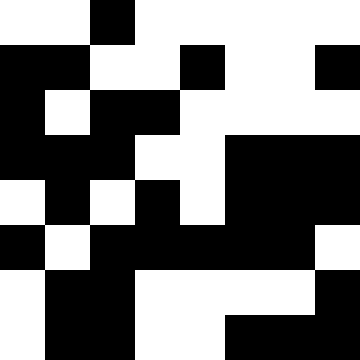[["white", "white", "black", "white", "white", "white", "white", "white"], ["black", "black", "white", "white", "black", "white", "white", "black"], ["black", "white", "black", "black", "white", "white", "white", "white"], ["black", "black", "black", "white", "white", "black", "black", "black"], ["white", "black", "white", "black", "white", "black", "black", "black"], ["black", "white", "black", "black", "black", "black", "black", "white"], ["white", "black", "black", "white", "white", "white", "white", "black"], ["white", "black", "black", "white", "white", "black", "black", "black"]]